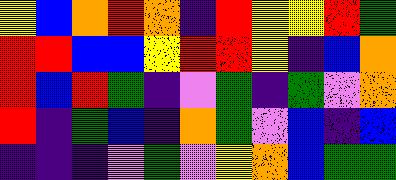[["yellow", "blue", "orange", "red", "orange", "indigo", "red", "yellow", "yellow", "red", "green"], ["red", "red", "blue", "blue", "yellow", "red", "red", "yellow", "indigo", "blue", "orange"], ["red", "blue", "red", "green", "indigo", "violet", "green", "indigo", "green", "violet", "orange"], ["red", "indigo", "green", "blue", "indigo", "orange", "green", "violet", "blue", "indigo", "blue"], ["indigo", "indigo", "indigo", "violet", "green", "violet", "yellow", "orange", "blue", "green", "green"]]